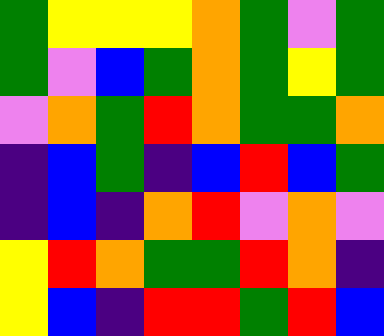[["green", "yellow", "yellow", "yellow", "orange", "green", "violet", "green"], ["green", "violet", "blue", "green", "orange", "green", "yellow", "green"], ["violet", "orange", "green", "red", "orange", "green", "green", "orange"], ["indigo", "blue", "green", "indigo", "blue", "red", "blue", "green"], ["indigo", "blue", "indigo", "orange", "red", "violet", "orange", "violet"], ["yellow", "red", "orange", "green", "green", "red", "orange", "indigo"], ["yellow", "blue", "indigo", "red", "red", "green", "red", "blue"]]